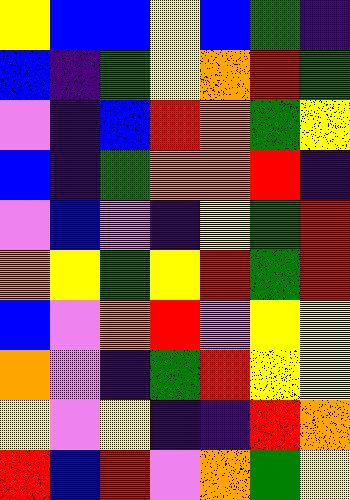[["yellow", "blue", "blue", "yellow", "blue", "green", "indigo"], ["blue", "indigo", "green", "yellow", "orange", "red", "green"], ["violet", "indigo", "blue", "red", "orange", "green", "yellow"], ["blue", "indigo", "green", "orange", "orange", "red", "indigo"], ["violet", "blue", "violet", "indigo", "yellow", "green", "red"], ["orange", "yellow", "green", "yellow", "red", "green", "red"], ["blue", "violet", "orange", "red", "violet", "yellow", "yellow"], ["orange", "violet", "indigo", "green", "red", "yellow", "yellow"], ["yellow", "violet", "yellow", "indigo", "indigo", "red", "orange"], ["red", "blue", "red", "violet", "orange", "green", "yellow"]]